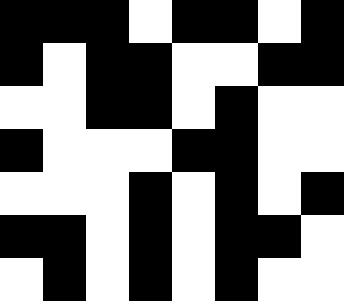[["black", "black", "black", "white", "black", "black", "white", "black"], ["black", "white", "black", "black", "white", "white", "black", "black"], ["white", "white", "black", "black", "white", "black", "white", "white"], ["black", "white", "white", "white", "black", "black", "white", "white"], ["white", "white", "white", "black", "white", "black", "white", "black"], ["black", "black", "white", "black", "white", "black", "black", "white"], ["white", "black", "white", "black", "white", "black", "white", "white"]]